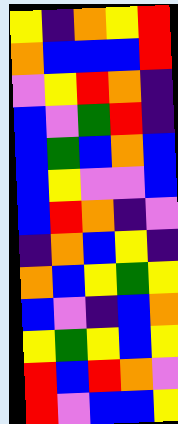[["yellow", "indigo", "orange", "yellow", "red"], ["orange", "blue", "blue", "blue", "red"], ["violet", "yellow", "red", "orange", "indigo"], ["blue", "violet", "green", "red", "indigo"], ["blue", "green", "blue", "orange", "blue"], ["blue", "yellow", "violet", "violet", "blue"], ["blue", "red", "orange", "indigo", "violet"], ["indigo", "orange", "blue", "yellow", "indigo"], ["orange", "blue", "yellow", "green", "yellow"], ["blue", "violet", "indigo", "blue", "orange"], ["yellow", "green", "yellow", "blue", "yellow"], ["red", "blue", "red", "orange", "violet"], ["red", "violet", "blue", "blue", "yellow"]]